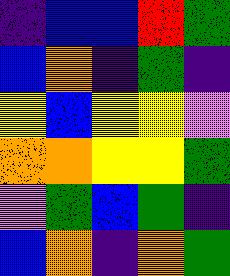[["indigo", "blue", "blue", "red", "green"], ["blue", "orange", "indigo", "green", "indigo"], ["yellow", "blue", "yellow", "yellow", "violet"], ["orange", "orange", "yellow", "yellow", "green"], ["violet", "green", "blue", "green", "indigo"], ["blue", "orange", "indigo", "orange", "green"]]